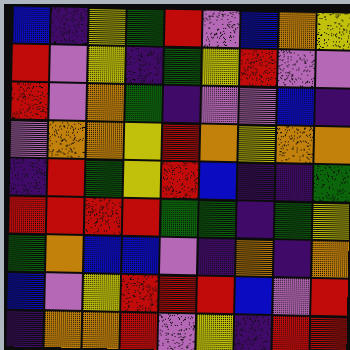[["blue", "indigo", "yellow", "green", "red", "violet", "blue", "orange", "yellow"], ["red", "violet", "yellow", "indigo", "green", "yellow", "red", "violet", "violet"], ["red", "violet", "orange", "green", "indigo", "violet", "violet", "blue", "indigo"], ["violet", "orange", "orange", "yellow", "red", "orange", "yellow", "orange", "orange"], ["indigo", "red", "green", "yellow", "red", "blue", "indigo", "indigo", "green"], ["red", "red", "red", "red", "green", "green", "indigo", "green", "yellow"], ["green", "orange", "blue", "blue", "violet", "indigo", "orange", "indigo", "orange"], ["blue", "violet", "yellow", "red", "red", "red", "blue", "violet", "red"], ["indigo", "orange", "orange", "red", "violet", "yellow", "indigo", "red", "red"]]